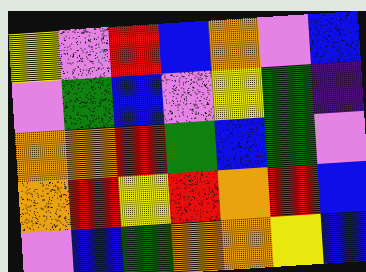[["yellow", "violet", "red", "blue", "orange", "violet", "blue"], ["violet", "green", "blue", "violet", "yellow", "green", "indigo"], ["orange", "orange", "red", "green", "blue", "green", "violet"], ["orange", "red", "yellow", "red", "orange", "red", "blue"], ["violet", "blue", "green", "orange", "orange", "yellow", "blue"]]